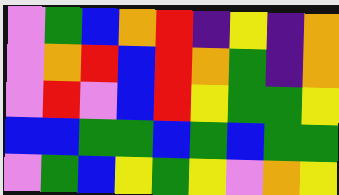[["violet", "green", "blue", "orange", "red", "indigo", "yellow", "indigo", "orange"], ["violet", "orange", "red", "blue", "red", "orange", "green", "indigo", "orange"], ["violet", "red", "violet", "blue", "red", "yellow", "green", "green", "yellow"], ["blue", "blue", "green", "green", "blue", "green", "blue", "green", "green"], ["violet", "green", "blue", "yellow", "green", "yellow", "violet", "orange", "yellow"]]